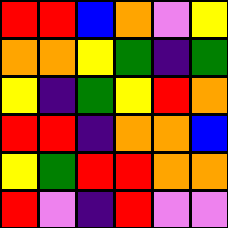[["red", "red", "blue", "orange", "violet", "yellow"], ["orange", "orange", "yellow", "green", "indigo", "green"], ["yellow", "indigo", "green", "yellow", "red", "orange"], ["red", "red", "indigo", "orange", "orange", "blue"], ["yellow", "green", "red", "red", "orange", "orange"], ["red", "violet", "indigo", "red", "violet", "violet"]]